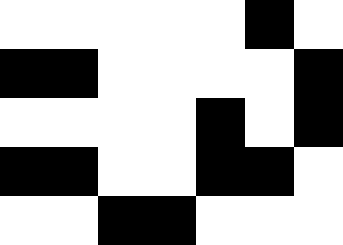[["white", "white", "white", "white", "white", "black", "white"], ["black", "black", "white", "white", "white", "white", "black"], ["white", "white", "white", "white", "black", "white", "black"], ["black", "black", "white", "white", "black", "black", "white"], ["white", "white", "black", "black", "white", "white", "white"]]